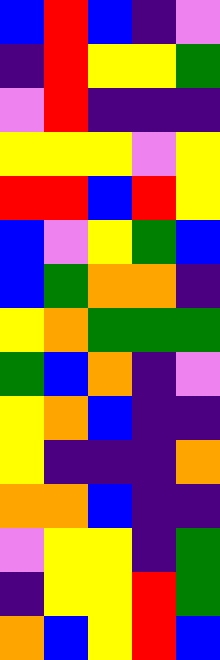[["blue", "red", "blue", "indigo", "violet"], ["indigo", "red", "yellow", "yellow", "green"], ["violet", "red", "indigo", "indigo", "indigo"], ["yellow", "yellow", "yellow", "violet", "yellow"], ["red", "red", "blue", "red", "yellow"], ["blue", "violet", "yellow", "green", "blue"], ["blue", "green", "orange", "orange", "indigo"], ["yellow", "orange", "green", "green", "green"], ["green", "blue", "orange", "indigo", "violet"], ["yellow", "orange", "blue", "indigo", "indigo"], ["yellow", "indigo", "indigo", "indigo", "orange"], ["orange", "orange", "blue", "indigo", "indigo"], ["violet", "yellow", "yellow", "indigo", "green"], ["indigo", "yellow", "yellow", "red", "green"], ["orange", "blue", "yellow", "red", "blue"]]